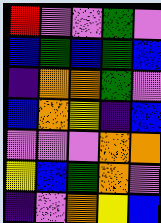[["red", "violet", "violet", "green", "violet"], ["blue", "green", "blue", "green", "blue"], ["indigo", "orange", "orange", "green", "violet"], ["blue", "orange", "yellow", "indigo", "blue"], ["violet", "violet", "violet", "orange", "orange"], ["yellow", "blue", "green", "orange", "violet"], ["indigo", "violet", "orange", "yellow", "blue"]]